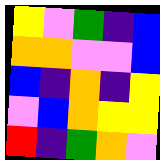[["yellow", "violet", "green", "indigo", "blue"], ["orange", "orange", "violet", "violet", "blue"], ["blue", "indigo", "orange", "indigo", "yellow"], ["violet", "blue", "orange", "yellow", "yellow"], ["red", "indigo", "green", "orange", "violet"]]